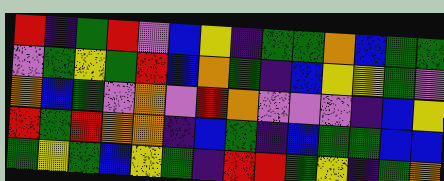[["red", "indigo", "green", "red", "violet", "blue", "yellow", "indigo", "green", "green", "orange", "blue", "green", "green"], ["violet", "green", "yellow", "green", "red", "blue", "orange", "green", "indigo", "blue", "yellow", "yellow", "green", "violet"], ["orange", "blue", "green", "violet", "orange", "violet", "red", "orange", "violet", "violet", "violet", "indigo", "blue", "yellow"], ["red", "green", "red", "orange", "orange", "indigo", "blue", "green", "indigo", "blue", "green", "green", "blue", "blue"], ["green", "yellow", "green", "blue", "yellow", "green", "indigo", "red", "red", "green", "yellow", "indigo", "green", "orange"]]